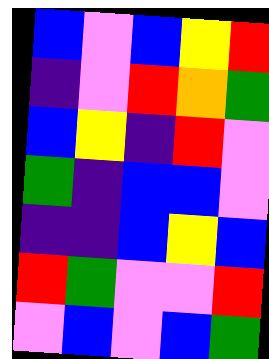[["blue", "violet", "blue", "yellow", "red"], ["indigo", "violet", "red", "orange", "green"], ["blue", "yellow", "indigo", "red", "violet"], ["green", "indigo", "blue", "blue", "violet"], ["indigo", "indigo", "blue", "yellow", "blue"], ["red", "green", "violet", "violet", "red"], ["violet", "blue", "violet", "blue", "green"]]